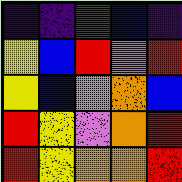[["indigo", "indigo", "green", "blue", "indigo"], ["yellow", "blue", "red", "violet", "red"], ["yellow", "blue", "violet", "orange", "blue"], ["red", "yellow", "violet", "orange", "red"], ["red", "yellow", "orange", "orange", "red"]]